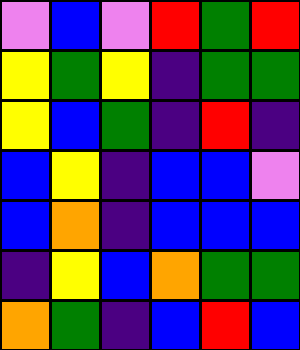[["violet", "blue", "violet", "red", "green", "red"], ["yellow", "green", "yellow", "indigo", "green", "green"], ["yellow", "blue", "green", "indigo", "red", "indigo"], ["blue", "yellow", "indigo", "blue", "blue", "violet"], ["blue", "orange", "indigo", "blue", "blue", "blue"], ["indigo", "yellow", "blue", "orange", "green", "green"], ["orange", "green", "indigo", "blue", "red", "blue"]]